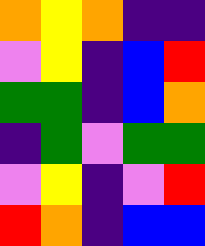[["orange", "yellow", "orange", "indigo", "indigo"], ["violet", "yellow", "indigo", "blue", "red"], ["green", "green", "indigo", "blue", "orange"], ["indigo", "green", "violet", "green", "green"], ["violet", "yellow", "indigo", "violet", "red"], ["red", "orange", "indigo", "blue", "blue"]]